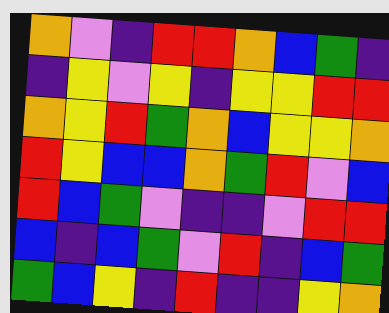[["orange", "violet", "indigo", "red", "red", "orange", "blue", "green", "indigo"], ["indigo", "yellow", "violet", "yellow", "indigo", "yellow", "yellow", "red", "red"], ["orange", "yellow", "red", "green", "orange", "blue", "yellow", "yellow", "orange"], ["red", "yellow", "blue", "blue", "orange", "green", "red", "violet", "blue"], ["red", "blue", "green", "violet", "indigo", "indigo", "violet", "red", "red"], ["blue", "indigo", "blue", "green", "violet", "red", "indigo", "blue", "green"], ["green", "blue", "yellow", "indigo", "red", "indigo", "indigo", "yellow", "orange"]]